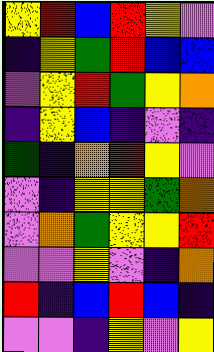[["yellow", "red", "blue", "red", "yellow", "violet"], ["indigo", "yellow", "green", "red", "blue", "blue"], ["violet", "yellow", "red", "green", "yellow", "orange"], ["indigo", "yellow", "blue", "indigo", "violet", "indigo"], ["green", "indigo", "orange", "red", "yellow", "violet"], ["violet", "indigo", "yellow", "yellow", "green", "orange"], ["violet", "orange", "green", "yellow", "yellow", "red"], ["violet", "violet", "yellow", "violet", "indigo", "orange"], ["red", "indigo", "blue", "red", "blue", "indigo"], ["violet", "violet", "indigo", "yellow", "violet", "yellow"]]